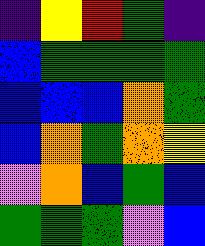[["indigo", "yellow", "red", "green", "indigo"], ["blue", "green", "green", "green", "green"], ["blue", "blue", "blue", "orange", "green"], ["blue", "orange", "green", "orange", "yellow"], ["violet", "orange", "blue", "green", "blue"], ["green", "green", "green", "violet", "blue"]]